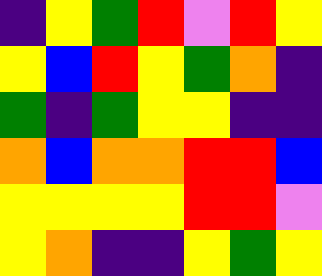[["indigo", "yellow", "green", "red", "violet", "red", "yellow"], ["yellow", "blue", "red", "yellow", "green", "orange", "indigo"], ["green", "indigo", "green", "yellow", "yellow", "indigo", "indigo"], ["orange", "blue", "orange", "orange", "red", "red", "blue"], ["yellow", "yellow", "yellow", "yellow", "red", "red", "violet"], ["yellow", "orange", "indigo", "indigo", "yellow", "green", "yellow"]]